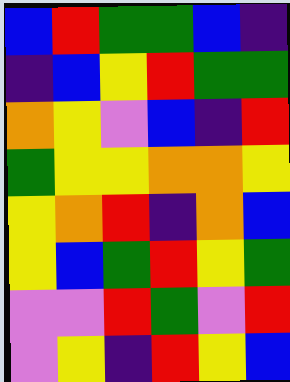[["blue", "red", "green", "green", "blue", "indigo"], ["indigo", "blue", "yellow", "red", "green", "green"], ["orange", "yellow", "violet", "blue", "indigo", "red"], ["green", "yellow", "yellow", "orange", "orange", "yellow"], ["yellow", "orange", "red", "indigo", "orange", "blue"], ["yellow", "blue", "green", "red", "yellow", "green"], ["violet", "violet", "red", "green", "violet", "red"], ["violet", "yellow", "indigo", "red", "yellow", "blue"]]